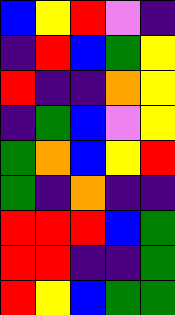[["blue", "yellow", "red", "violet", "indigo"], ["indigo", "red", "blue", "green", "yellow"], ["red", "indigo", "indigo", "orange", "yellow"], ["indigo", "green", "blue", "violet", "yellow"], ["green", "orange", "blue", "yellow", "red"], ["green", "indigo", "orange", "indigo", "indigo"], ["red", "red", "red", "blue", "green"], ["red", "red", "indigo", "indigo", "green"], ["red", "yellow", "blue", "green", "green"]]